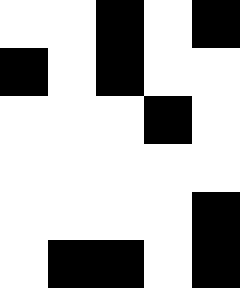[["white", "white", "black", "white", "black"], ["black", "white", "black", "white", "white"], ["white", "white", "white", "black", "white"], ["white", "white", "white", "white", "white"], ["white", "white", "white", "white", "black"], ["white", "black", "black", "white", "black"]]